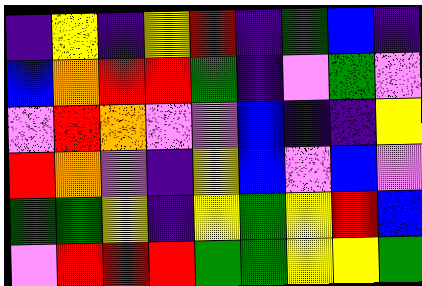[["indigo", "yellow", "indigo", "yellow", "red", "indigo", "green", "blue", "indigo"], ["blue", "orange", "red", "red", "green", "indigo", "violet", "green", "violet"], ["violet", "red", "orange", "violet", "violet", "blue", "indigo", "indigo", "yellow"], ["red", "orange", "violet", "indigo", "yellow", "blue", "violet", "blue", "violet"], ["green", "green", "yellow", "indigo", "yellow", "green", "yellow", "red", "blue"], ["violet", "red", "red", "red", "green", "green", "yellow", "yellow", "green"]]